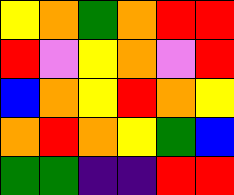[["yellow", "orange", "green", "orange", "red", "red"], ["red", "violet", "yellow", "orange", "violet", "red"], ["blue", "orange", "yellow", "red", "orange", "yellow"], ["orange", "red", "orange", "yellow", "green", "blue"], ["green", "green", "indigo", "indigo", "red", "red"]]